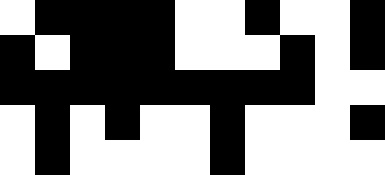[["white", "black", "black", "black", "black", "white", "white", "black", "white", "white", "black"], ["black", "white", "black", "black", "black", "white", "white", "white", "black", "white", "black"], ["black", "black", "black", "black", "black", "black", "black", "black", "black", "white", "white"], ["white", "black", "white", "black", "white", "white", "black", "white", "white", "white", "black"], ["white", "black", "white", "white", "white", "white", "black", "white", "white", "white", "white"]]